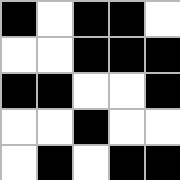[["black", "white", "black", "black", "white"], ["white", "white", "black", "black", "black"], ["black", "black", "white", "white", "black"], ["white", "white", "black", "white", "white"], ["white", "black", "white", "black", "black"]]